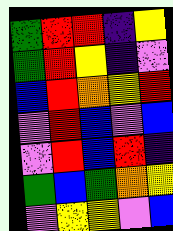[["green", "red", "red", "indigo", "yellow"], ["green", "red", "yellow", "indigo", "violet"], ["blue", "red", "orange", "yellow", "red"], ["violet", "red", "blue", "violet", "blue"], ["violet", "red", "blue", "red", "indigo"], ["green", "blue", "green", "orange", "yellow"], ["violet", "yellow", "yellow", "violet", "blue"]]